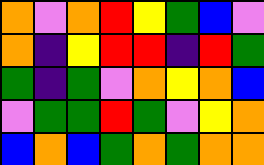[["orange", "violet", "orange", "red", "yellow", "green", "blue", "violet"], ["orange", "indigo", "yellow", "red", "red", "indigo", "red", "green"], ["green", "indigo", "green", "violet", "orange", "yellow", "orange", "blue"], ["violet", "green", "green", "red", "green", "violet", "yellow", "orange"], ["blue", "orange", "blue", "green", "orange", "green", "orange", "orange"]]